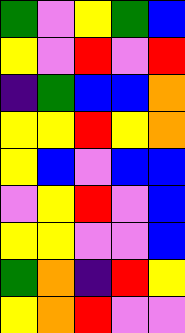[["green", "violet", "yellow", "green", "blue"], ["yellow", "violet", "red", "violet", "red"], ["indigo", "green", "blue", "blue", "orange"], ["yellow", "yellow", "red", "yellow", "orange"], ["yellow", "blue", "violet", "blue", "blue"], ["violet", "yellow", "red", "violet", "blue"], ["yellow", "yellow", "violet", "violet", "blue"], ["green", "orange", "indigo", "red", "yellow"], ["yellow", "orange", "red", "violet", "violet"]]